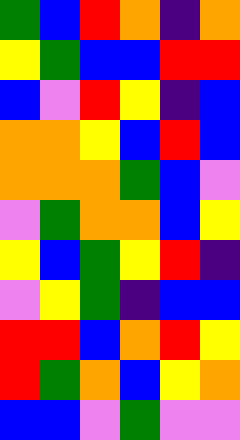[["green", "blue", "red", "orange", "indigo", "orange"], ["yellow", "green", "blue", "blue", "red", "red"], ["blue", "violet", "red", "yellow", "indigo", "blue"], ["orange", "orange", "yellow", "blue", "red", "blue"], ["orange", "orange", "orange", "green", "blue", "violet"], ["violet", "green", "orange", "orange", "blue", "yellow"], ["yellow", "blue", "green", "yellow", "red", "indigo"], ["violet", "yellow", "green", "indigo", "blue", "blue"], ["red", "red", "blue", "orange", "red", "yellow"], ["red", "green", "orange", "blue", "yellow", "orange"], ["blue", "blue", "violet", "green", "violet", "violet"]]